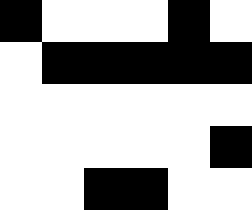[["black", "white", "white", "white", "black", "white"], ["white", "black", "black", "black", "black", "black"], ["white", "white", "white", "white", "white", "white"], ["white", "white", "white", "white", "white", "black"], ["white", "white", "black", "black", "white", "white"]]